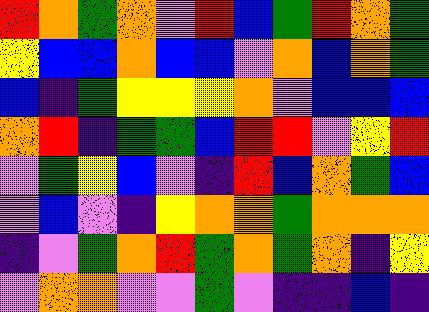[["red", "orange", "green", "orange", "violet", "red", "blue", "green", "red", "orange", "green"], ["yellow", "blue", "blue", "orange", "blue", "blue", "violet", "orange", "blue", "orange", "green"], ["blue", "indigo", "green", "yellow", "yellow", "yellow", "orange", "violet", "blue", "blue", "blue"], ["orange", "red", "indigo", "green", "green", "blue", "red", "red", "violet", "yellow", "red"], ["violet", "green", "yellow", "blue", "violet", "indigo", "red", "blue", "orange", "green", "blue"], ["violet", "blue", "violet", "indigo", "yellow", "orange", "orange", "green", "orange", "orange", "orange"], ["indigo", "violet", "green", "orange", "red", "green", "orange", "green", "orange", "indigo", "yellow"], ["violet", "orange", "orange", "violet", "violet", "green", "violet", "indigo", "indigo", "blue", "indigo"]]